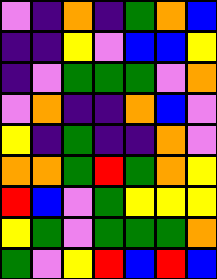[["violet", "indigo", "orange", "indigo", "green", "orange", "blue"], ["indigo", "indigo", "yellow", "violet", "blue", "blue", "yellow"], ["indigo", "violet", "green", "green", "green", "violet", "orange"], ["violet", "orange", "indigo", "indigo", "orange", "blue", "violet"], ["yellow", "indigo", "green", "indigo", "indigo", "orange", "violet"], ["orange", "orange", "green", "red", "green", "orange", "yellow"], ["red", "blue", "violet", "green", "yellow", "yellow", "yellow"], ["yellow", "green", "violet", "green", "green", "green", "orange"], ["green", "violet", "yellow", "red", "blue", "red", "blue"]]